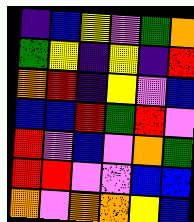[["indigo", "blue", "yellow", "violet", "green", "orange"], ["green", "yellow", "indigo", "yellow", "indigo", "red"], ["orange", "red", "indigo", "yellow", "violet", "blue"], ["blue", "blue", "red", "green", "red", "violet"], ["red", "violet", "blue", "violet", "orange", "green"], ["red", "red", "violet", "violet", "blue", "blue"], ["orange", "violet", "orange", "orange", "yellow", "blue"]]